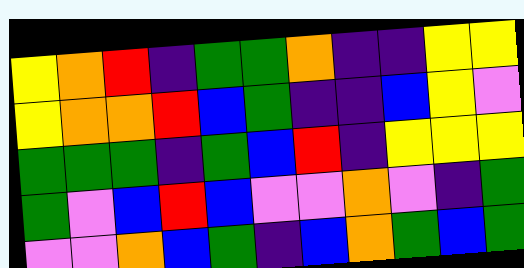[["yellow", "orange", "red", "indigo", "green", "green", "orange", "indigo", "indigo", "yellow", "yellow"], ["yellow", "orange", "orange", "red", "blue", "green", "indigo", "indigo", "blue", "yellow", "violet"], ["green", "green", "green", "indigo", "green", "blue", "red", "indigo", "yellow", "yellow", "yellow"], ["green", "violet", "blue", "red", "blue", "violet", "violet", "orange", "violet", "indigo", "green"], ["violet", "violet", "orange", "blue", "green", "indigo", "blue", "orange", "green", "blue", "green"]]